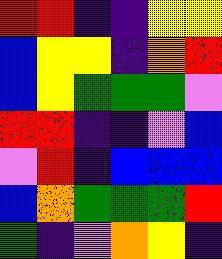[["red", "red", "indigo", "indigo", "yellow", "yellow"], ["blue", "yellow", "yellow", "indigo", "orange", "red"], ["blue", "yellow", "green", "green", "green", "violet"], ["red", "red", "indigo", "indigo", "violet", "blue"], ["violet", "red", "indigo", "blue", "blue", "blue"], ["blue", "orange", "green", "green", "green", "red"], ["green", "indigo", "violet", "orange", "yellow", "indigo"]]